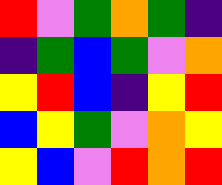[["red", "violet", "green", "orange", "green", "indigo"], ["indigo", "green", "blue", "green", "violet", "orange"], ["yellow", "red", "blue", "indigo", "yellow", "red"], ["blue", "yellow", "green", "violet", "orange", "yellow"], ["yellow", "blue", "violet", "red", "orange", "red"]]